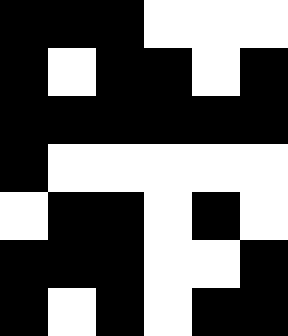[["black", "black", "black", "white", "white", "white"], ["black", "white", "black", "black", "white", "black"], ["black", "black", "black", "black", "black", "black"], ["black", "white", "white", "white", "white", "white"], ["white", "black", "black", "white", "black", "white"], ["black", "black", "black", "white", "white", "black"], ["black", "white", "black", "white", "black", "black"]]